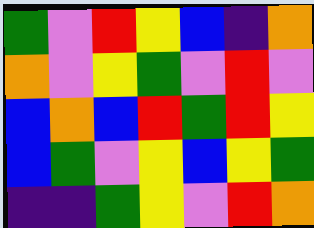[["green", "violet", "red", "yellow", "blue", "indigo", "orange"], ["orange", "violet", "yellow", "green", "violet", "red", "violet"], ["blue", "orange", "blue", "red", "green", "red", "yellow"], ["blue", "green", "violet", "yellow", "blue", "yellow", "green"], ["indigo", "indigo", "green", "yellow", "violet", "red", "orange"]]